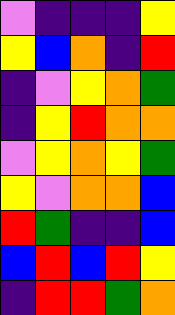[["violet", "indigo", "indigo", "indigo", "yellow"], ["yellow", "blue", "orange", "indigo", "red"], ["indigo", "violet", "yellow", "orange", "green"], ["indigo", "yellow", "red", "orange", "orange"], ["violet", "yellow", "orange", "yellow", "green"], ["yellow", "violet", "orange", "orange", "blue"], ["red", "green", "indigo", "indigo", "blue"], ["blue", "red", "blue", "red", "yellow"], ["indigo", "red", "red", "green", "orange"]]